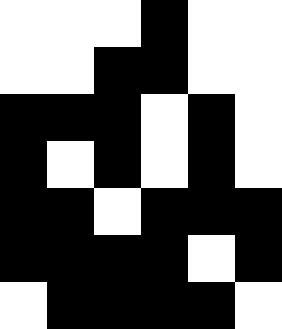[["white", "white", "white", "black", "white", "white"], ["white", "white", "black", "black", "white", "white"], ["black", "black", "black", "white", "black", "white"], ["black", "white", "black", "white", "black", "white"], ["black", "black", "white", "black", "black", "black"], ["black", "black", "black", "black", "white", "black"], ["white", "black", "black", "black", "black", "white"]]